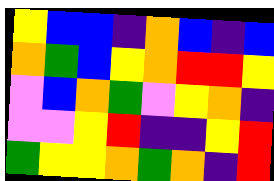[["yellow", "blue", "blue", "indigo", "orange", "blue", "indigo", "blue"], ["orange", "green", "blue", "yellow", "orange", "red", "red", "yellow"], ["violet", "blue", "orange", "green", "violet", "yellow", "orange", "indigo"], ["violet", "violet", "yellow", "red", "indigo", "indigo", "yellow", "red"], ["green", "yellow", "yellow", "orange", "green", "orange", "indigo", "red"]]